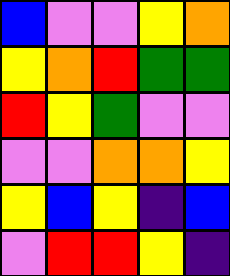[["blue", "violet", "violet", "yellow", "orange"], ["yellow", "orange", "red", "green", "green"], ["red", "yellow", "green", "violet", "violet"], ["violet", "violet", "orange", "orange", "yellow"], ["yellow", "blue", "yellow", "indigo", "blue"], ["violet", "red", "red", "yellow", "indigo"]]